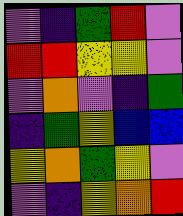[["violet", "indigo", "green", "red", "violet"], ["red", "red", "yellow", "yellow", "violet"], ["violet", "orange", "violet", "indigo", "green"], ["indigo", "green", "yellow", "blue", "blue"], ["yellow", "orange", "green", "yellow", "violet"], ["violet", "indigo", "yellow", "orange", "red"]]